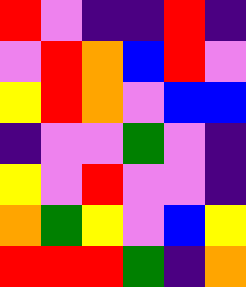[["red", "violet", "indigo", "indigo", "red", "indigo"], ["violet", "red", "orange", "blue", "red", "violet"], ["yellow", "red", "orange", "violet", "blue", "blue"], ["indigo", "violet", "violet", "green", "violet", "indigo"], ["yellow", "violet", "red", "violet", "violet", "indigo"], ["orange", "green", "yellow", "violet", "blue", "yellow"], ["red", "red", "red", "green", "indigo", "orange"]]